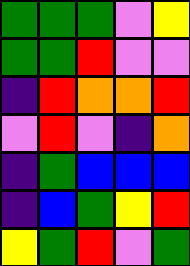[["green", "green", "green", "violet", "yellow"], ["green", "green", "red", "violet", "violet"], ["indigo", "red", "orange", "orange", "red"], ["violet", "red", "violet", "indigo", "orange"], ["indigo", "green", "blue", "blue", "blue"], ["indigo", "blue", "green", "yellow", "red"], ["yellow", "green", "red", "violet", "green"]]